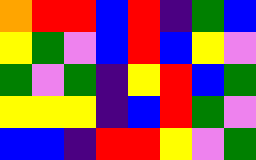[["orange", "red", "red", "blue", "red", "indigo", "green", "blue"], ["yellow", "green", "violet", "blue", "red", "blue", "yellow", "violet"], ["green", "violet", "green", "indigo", "yellow", "red", "blue", "green"], ["yellow", "yellow", "yellow", "indigo", "blue", "red", "green", "violet"], ["blue", "blue", "indigo", "red", "red", "yellow", "violet", "green"]]